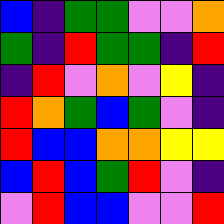[["blue", "indigo", "green", "green", "violet", "violet", "orange"], ["green", "indigo", "red", "green", "green", "indigo", "red"], ["indigo", "red", "violet", "orange", "violet", "yellow", "indigo"], ["red", "orange", "green", "blue", "green", "violet", "indigo"], ["red", "blue", "blue", "orange", "orange", "yellow", "yellow"], ["blue", "red", "blue", "green", "red", "violet", "indigo"], ["violet", "red", "blue", "blue", "violet", "violet", "red"]]